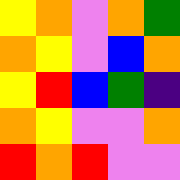[["yellow", "orange", "violet", "orange", "green"], ["orange", "yellow", "violet", "blue", "orange"], ["yellow", "red", "blue", "green", "indigo"], ["orange", "yellow", "violet", "violet", "orange"], ["red", "orange", "red", "violet", "violet"]]